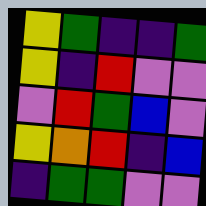[["yellow", "green", "indigo", "indigo", "green"], ["yellow", "indigo", "red", "violet", "violet"], ["violet", "red", "green", "blue", "violet"], ["yellow", "orange", "red", "indigo", "blue"], ["indigo", "green", "green", "violet", "violet"]]